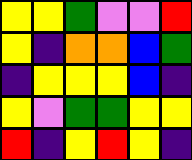[["yellow", "yellow", "green", "violet", "violet", "red"], ["yellow", "indigo", "orange", "orange", "blue", "green"], ["indigo", "yellow", "yellow", "yellow", "blue", "indigo"], ["yellow", "violet", "green", "green", "yellow", "yellow"], ["red", "indigo", "yellow", "red", "yellow", "indigo"]]